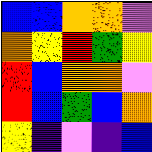[["blue", "blue", "orange", "orange", "violet"], ["orange", "yellow", "red", "green", "yellow"], ["red", "blue", "orange", "orange", "violet"], ["red", "blue", "green", "blue", "orange"], ["yellow", "indigo", "violet", "indigo", "blue"]]